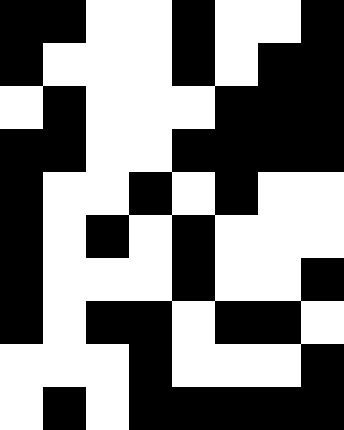[["black", "black", "white", "white", "black", "white", "white", "black"], ["black", "white", "white", "white", "black", "white", "black", "black"], ["white", "black", "white", "white", "white", "black", "black", "black"], ["black", "black", "white", "white", "black", "black", "black", "black"], ["black", "white", "white", "black", "white", "black", "white", "white"], ["black", "white", "black", "white", "black", "white", "white", "white"], ["black", "white", "white", "white", "black", "white", "white", "black"], ["black", "white", "black", "black", "white", "black", "black", "white"], ["white", "white", "white", "black", "white", "white", "white", "black"], ["white", "black", "white", "black", "black", "black", "black", "black"]]